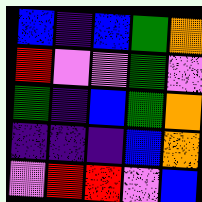[["blue", "indigo", "blue", "green", "orange"], ["red", "violet", "violet", "green", "violet"], ["green", "indigo", "blue", "green", "orange"], ["indigo", "indigo", "indigo", "blue", "orange"], ["violet", "red", "red", "violet", "blue"]]